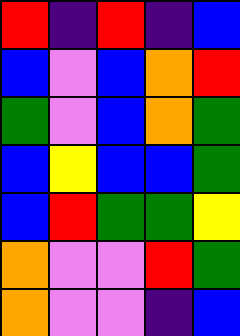[["red", "indigo", "red", "indigo", "blue"], ["blue", "violet", "blue", "orange", "red"], ["green", "violet", "blue", "orange", "green"], ["blue", "yellow", "blue", "blue", "green"], ["blue", "red", "green", "green", "yellow"], ["orange", "violet", "violet", "red", "green"], ["orange", "violet", "violet", "indigo", "blue"]]